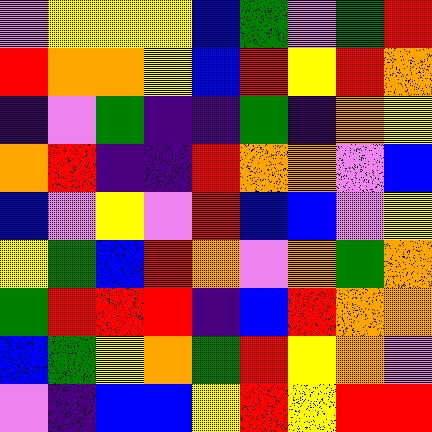[["violet", "yellow", "yellow", "yellow", "blue", "green", "violet", "green", "red"], ["red", "orange", "orange", "yellow", "blue", "red", "yellow", "red", "orange"], ["indigo", "violet", "green", "indigo", "indigo", "green", "indigo", "orange", "yellow"], ["orange", "red", "indigo", "indigo", "red", "orange", "orange", "violet", "blue"], ["blue", "violet", "yellow", "violet", "red", "blue", "blue", "violet", "yellow"], ["yellow", "green", "blue", "red", "orange", "violet", "orange", "green", "orange"], ["green", "red", "red", "red", "indigo", "blue", "red", "orange", "orange"], ["blue", "green", "yellow", "orange", "green", "red", "yellow", "orange", "violet"], ["violet", "indigo", "blue", "blue", "yellow", "red", "yellow", "red", "red"]]